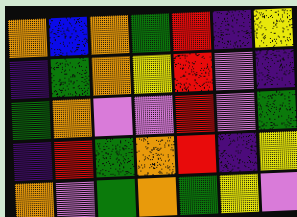[["orange", "blue", "orange", "green", "red", "indigo", "yellow"], ["indigo", "green", "orange", "yellow", "red", "violet", "indigo"], ["green", "orange", "violet", "violet", "red", "violet", "green"], ["indigo", "red", "green", "orange", "red", "indigo", "yellow"], ["orange", "violet", "green", "orange", "green", "yellow", "violet"]]